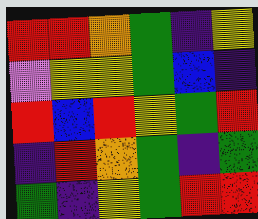[["red", "red", "orange", "green", "indigo", "yellow"], ["violet", "yellow", "yellow", "green", "blue", "indigo"], ["red", "blue", "red", "yellow", "green", "red"], ["indigo", "red", "orange", "green", "indigo", "green"], ["green", "indigo", "yellow", "green", "red", "red"]]